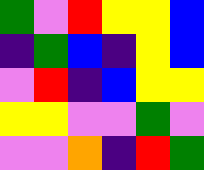[["green", "violet", "red", "yellow", "yellow", "blue"], ["indigo", "green", "blue", "indigo", "yellow", "blue"], ["violet", "red", "indigo", "blue", "yellow", "yellow"], ["yellow", "yellow", "violet", "violet", "green", "violet"], ["violet", "violet", "orange", "indigo", "red", "green"]]